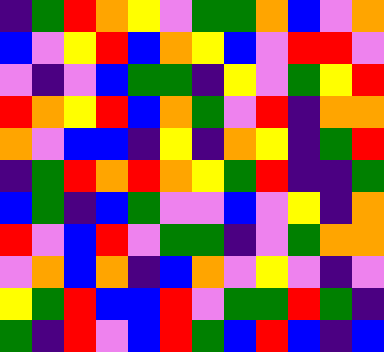[["indigo", "green", "red", "orange", "yellow", "violet", "green", "green", "orange", "blue", "violet", "orange"], ["blue", "violet", "yellow", "red", "blue", "orange", "yellow", "blue", "violet", "red", "red", "violet"], ["violet", "indigo", "violet", "blue", "green", "green", "indigo", "yellow", "violet", "green", "yellow", "red"], ["red", "orange", "yellow", "red", "blue", "orange", "green", "violet", "red", "indigo", "orange", "orange"], ["orange", "violet", "blue", "blue", "indigo", "yellow", "indigo", "orange", "yellow", "indigo", "green", "red"], ["indigo", "green", "red", "orange", "red", "orange", "yellow", "green", "red", "indigo", "indigo", "green"], ["blue", "green", "indigo", "blue", "green", "violet", "violet", "blue", "violet", "yellow", "indigo", "orange"], ["red", "violet", "blue", "red", "violet", "green", "green", "indigo", "violet", "green", "orange", "orange"], ["violet", "orange", "blue", "orange", "indigo", "blue", "orange", "violet", "yellow", "violet", "indigo", "violet"], ["yellow", "green", "red", "blue", "blue", "red", "violet", "green", "green", "red", "green", "indigo"], ["green", "indigo", "red", "violet", "blue", "red", "green", "blue", "red", "blue", "indigo", "blue"]]